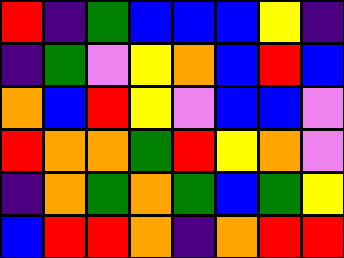[["red", "indigo", "green", "blue", "blue", "blue", "yellow", "indigo"], ["indigo", "green", "violet", "yellow", "orange", "blue", "red", "blue"], ["orange", "blue", "red", "yellow", "violet", "blue", "blue", "violet"], ["red", "orange", "orange", "green", "red", "yellow", "orange", "violet"], ["indigo", "orange", "green", "orange", "green", "blue", "green", "yellow"], ["blue", "red", "red", "orange", "indigo", "orange", "red", "red"]]